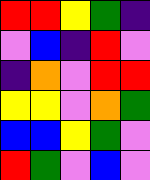[["red", "red", "yellow", "green", "indigo"], ["violet", "blue", "indigo", "red", "violet"], ["indigo", "orange", "violet", "red", "red"], ["yellow", "yellow", "violet", "orange", "green"], ["blue", "blue", "yellow", "green", "violet"], ["red", "green", "violet", "blue", "violet"]]